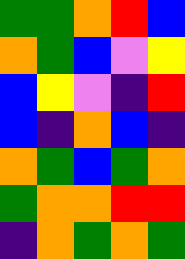[["green", "green", "orange", "red", "blue"], ["orange", "green", "blue", "violet", "yellow"], ["blue", "yellow", "violet", "indigo", "red"], ["blue", "indigo", "orange", "blue", "indigo"], ["orange", "green", "blue", "green", "orange"], ["green", "orange", "orange", "red", "red"], ["indigo", "orange", "green", "orange", "green"]]